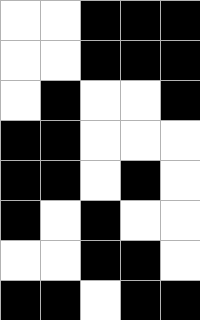[["white", "white", "black", "black", "black"], ["white", "white", "black", "black", "black"], ["white", "black", "white", "white", "black"], ["black", "black", "white", "white", "white"], ["black", "black", "white", "black", "white"], ["black", "white", "black", "white", "white"], ["white", "white", "black", "black", "white"], ["black", "black", "white", "black", "black"]]